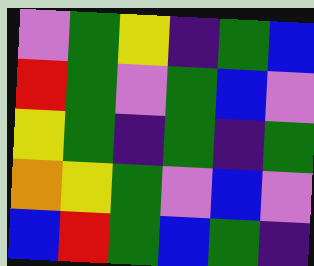[["violet", "green", "yellow", "indigo", "green", "blue"], ["red", "green", "violet", "green", "blue", "violet"], ["yellow", "green", "indigo", "green", "indigo", "green"], ["orange", "yellow", "green", "violet", "blue", "violet"], ["blue", "red", "green", "blue", "green", "indigo"]]